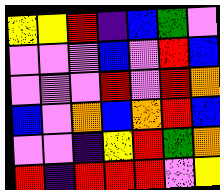[["yellow", "yellow", "red", "indigo", "blue", "green", "violet"], ["violet", "violet", "violet", "blue", "violet", "red", "blue"], ["violet", "violet", "violet", "red", "violet", "red", "orange"], ["blue", "violet", "orange", "blue", "orange", "red", "blue"], ["violet", "violet", "indigo", "yellow", "red", "green", "orange"], ["red", "indigo", "red", "red", "red", "violet", "yellow"]]